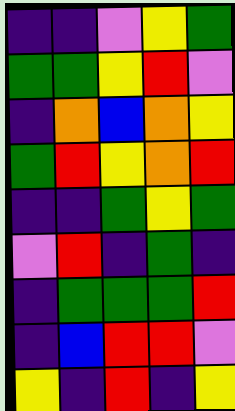[["indigo", "indigo", "violet", "yellow", "green"], ["green", "green", "yellow", "red", "violet"], ["indigo", "orange", "blue", "orange", "yellow"], ["green", "red", "yellow", "orange", "red"], ["indigo", "indigo", "green", "yellow", "green"], ["violet", "red", "indigo", "green", "indigo"], ["indigo", "green", "green", "green", "red"], ["indigo", "blue", "red", "red", "violet"], ["yellow", "indigo", "red", "indigo", "yellow"]]